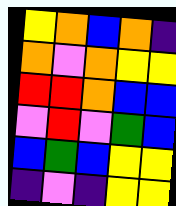[["yellow", "orange", "blue", "orange", "indigo"], ["orange", "violet", "orange", "yellow", "yellow"], ["red", "red", "orange", "blue", "blue"], ["violet", "red", "violet", "green", "blue"], ["blue", "green", "blue", "yellow", "yellow"], ["indigo", "violet", "indigo", "yellow", "yellow"]]